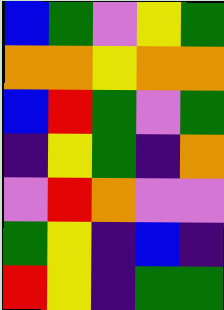[["blue", "green", "violet", "yellow", "green"], ["orange", "orange", "yellow", "orange", "orange"], ["blue", "red", "green", "violet", "green"], ["indigo", "yellow", "green", "indigo", "orange"], ["violet", "red", "orange", "violet", "violet"], ["green", "yellow", "indigo", "blue", "indigo"], ["red", "yellow", "indigo", "green", "green"]]